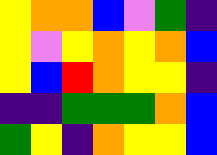[["yellow", "orange", "orange", "blue", "violet", "green", "indigo"], ["yellow", "violet", "yellow", "orange", "yellow", "orange", "blue"], ["yellow", "blue", "red", "orange", "yellow", "yellow", "indigo"], ["indigo", "indigo", "green", "green", "green", "orange", "blue"], ["green", "yellow", "indigo", "orange", "yellow", "yellow", "blue"]]